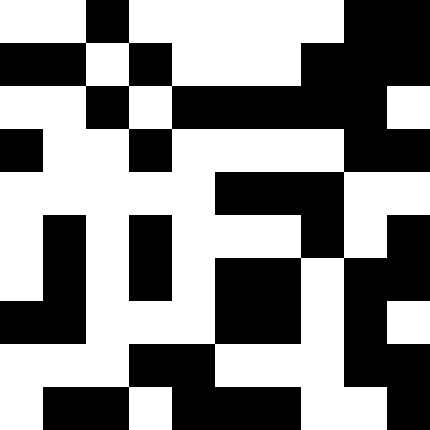[["white", "white", "black", "white", "white", "white", "white", "white", "black", "black"], ["black", "black", "white", "black", "white", "white", "white", "black", "black", "black"], ["white", "white", "black", "white", "black", "black", "black", "black", "black", "white"], ["black", "white", "white", "black", "white", "white", "white", "white", "black", "black"], ["white", "white", "white", "white", "white", "black", "black", "black", "white", "white"], ["white", "black", "white", "black", "white", "white", "white", "black", "white", "black"], ["white", "black", "white", "black", "white", "black", "black", "white", "black", "black"], ["black", "black", "white", "white", "white", "black", "black", "white", "black", "white"], ["white", "white", "white", "black", "black", "white", "white", "white", "black", "black"], ["white", "black", "black", "white", "black", "black", "black", "white", "white", "black"]]